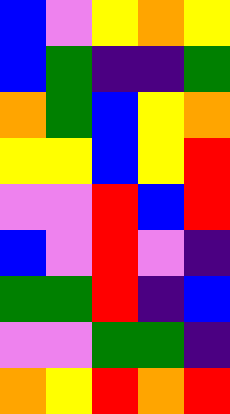[["blue", "violet", "yellow", "orange", "yellow"], ["blue", "green", "indigo", "indigo", "green"], ["orange", "green", "blue", "yellow", "orange"], ["yellow", "yellow", "blue", "yellow", "red"], ["violet", "violet", "red", "blue", "red"], ["blue", "violet", "red", "violet", "indigo"], ["green", "green", "red", "indigo", "blue"], ["violet", "violet", "green", "green", "indigo"], ["orange", "yellow", "red", "orange", "red"]]